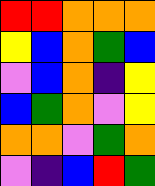[["red", "red", "orange", "orange", "orange"], ["yellow", "blue", "orange", "green", "blue"], ["violet", "blue", "orange", "indigo", "yellow"], ["blue", "green", "orange", "violet", "yellow"], ["orange", "orange", "violet", "green", "orange"], ["violet", "indigo", "blue", "red", "green"]]